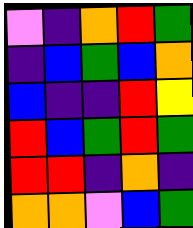[["violet", "indigo", "orange", "red", "green"], ["indigo", "blue", "green", "blue", "orange"], ["blue", "indigo", "indigo", "red", "yellow"], ["red", "blue", "green", "red", "green"], ["red", "red", "indigo", "orange", "indigo"], ["orange", "orange", "violet", "blue", "green"]]